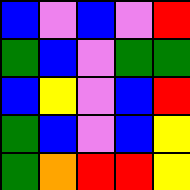[["blue", "violet", "blue", "violet", "red"], ["green", "blue", "violet", "green", "green"], ["blue", "yellow", "violet", "blue", "red"], ["green", "blue", "violet", "blue", "yellow"], ["green", "orange", "red", "red", "yellow"]]